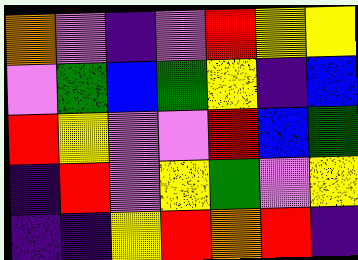[["orange", "violet", "indigo", "violet", "red", "yellow", "yellow"], ["violet", "green", "blue", "green", "yellow", "indigo", "blue"], ["red", "yellow", "violet", "violet", "red", "blue", "green"], ["indigo", "red", "violet", "yellow", "green", "violet", "yellow"], ["indigo", "indigo", "yellow", "red", "orange", "red", "indigo"]]